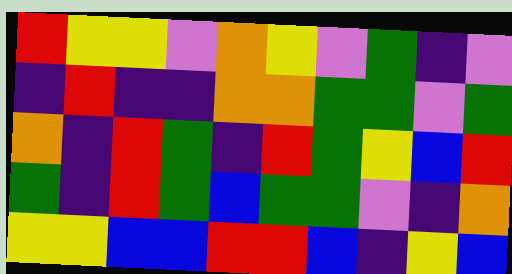[["red", "yellow", "yellow", "violet", "orange", "yellow", "violet", "green", "indigo", "violet"], ["indigo", "red", "indigo", "indigo", "orange", "orange", "green", "green", "violet", "green"], ["orange", "indigo", "red", "green", "indigo", "red", "green", "yellow", "blue", "red"], ["green", "indigo", "red", "green", "blue", "green", "green", "violet", "indigo", "orange"], ["yellow", "yellow", "blue", "blue", "red", "red", "blue", "indigo", "yellow", "blue"]]